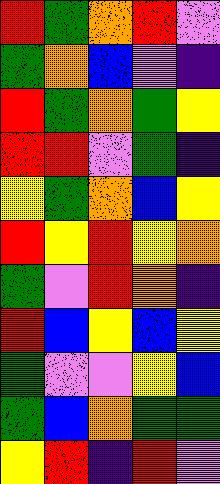[["red", "green", "orange", "red", "violet"], ["green", "orange", "blue", "violet", "indigo"], ["red", "green", "orange", "green", "yellow"], ["red", "red", "violet", "green", "indigo"], ["yellow", "green", "orange", "blue", "yellow"], ["red", "yellow", "red", "yellow", "orange"], ["green", "violet", "red", "orange", "indigo"], ["red", "blue", "yellow", "blue", "yellow"], ["green", "violet", "violet", "yellow", "blue"], ["green", "blue", "orange", "green", "green"], ["yellow", "red", "indigo", "red", "violet"]]